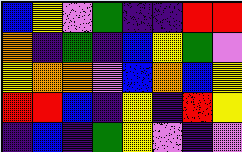[["blue", "yellow", "violet", "green", "indigo", "indigo", "red", "red"], ["orange", "indigo", "green", "indigo", "blue", "yellow", "green", "violet"], ["yellow", "orange", "orange", "violet", "blue", "orange", "blue", "yellow"], ["red", "red", "blue", "indigo", "yellow", "indigo", "red", "yellow"], ["indigo", "blue", "indigo", "green", "yellow", "violet", "indigo", "violet"]]